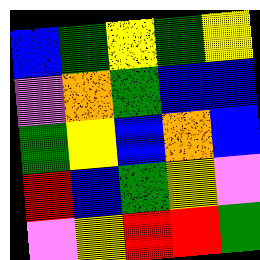[["blue", "green", "yellow", "green", "yellow"], ["violet", "orange", "green", "blue", "blue"], ["green", "yellow", "blue", "orange", "blue"], ["red", "blue", "green", "yellow", "violet"], ["violet", "yellow", "red", "red", "green"]]